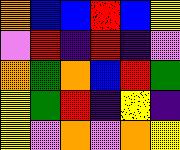[["orange", "blue", "blue", "red", "blue", "yellow"], ["violet", "red", "indigo", "red", "indigo", "violet"], ["orange", "green", "orange", "blue", "red", "green"], ["yellow", "green", "red", "indigo", "yellow", "indigo"], ["yellow", "violet", "orange", "violet", "orange", "yellow"]]